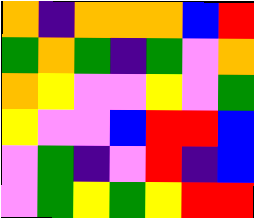[["orange", "indigo", "orange", "orange", "orange", "blue", "red"], ["green", "orange", "green", "indigo", "green", "violet", "orange"], ["orange", "yellow", "violet", "violet", "yellow", "violet", "green"], ["yellow", "violet", "violet", "blue", "red", "red", "blue"], ["violet", "green", "indigo", "violet", "red", "indigo", "blue"], ["violet", "green", "yellow", "green", "yellow", "red", "red"]]